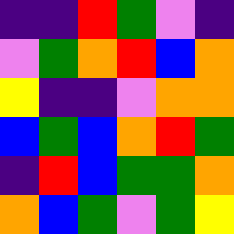[["indigo", "indigo", "red", "green", "violet", "indigo"], ["violet", "green", "orange", "red", "blue", "orange"], ["yellow", "indigo", "indigo", "violet", "orange", "orange"], ["blue", "green", "blue", "orange", "red", "green"], ["indigo", "red", "blue", "green", "green", "orange"], ["orange", "blue", "green", "violet", "green", "yellow"]]